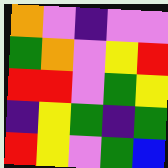[["orange", "violet", "indigo", "violet", "violet"], ["green", "orange", "violet", "yellow", "red"], ["red", "red", "violet", "green", "yellow"], ["indigo", "yellow", "green", "indigo", "green"], ["red", "yellow", "violet", "green", "blue"]]